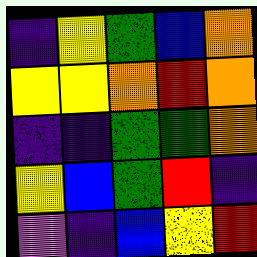[["indigo", "yellow", "green", "blue", "orange"], ["yellow", "yellow", "orange", "red", "orange"], ["indigo", "indigo", "green", "green", "orange"], ["yellow", "blue", "green", "red", "indigo"], ["violet", "indigo", "blue", "yellow", "red"]]